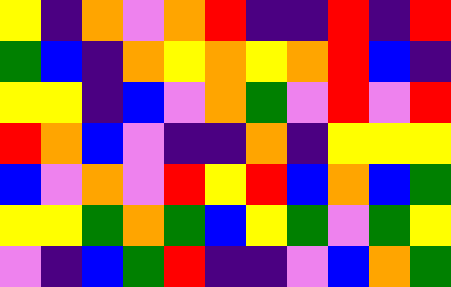[["yellow", "indigo", "orange", "violet", "orange", "red", "indigo", "indigo", "red", "indigo", "red"], ["green", "blue", "indigo", "orange", "yellow", "orange", "yellow", "orange", "red", "blue", "indigo"], ["yellow", "yellow", "indigo", "blue", "violet", "orange", "green", "violet", "red", "violet", "red"], ["red", "orange", "blue", "violet", "indigo", "indigo", "orange", "indigo", "yellow", "yellow", "yellow"], ["blue", "violet", "orange", "violet", "red", "yellow", "red", "blue", "orange", "blue", "green"], ["yellow", "yellow", "green", "orange", "green", "blue", "yellow", "green", "violet", "green", "yellow"], ["violet", "indigo", "blue", "green", "red", "indigo", "indigo", "violet", "blue", "orange", "green"]]